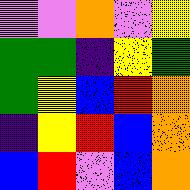[["violet", "violet", "orange", "violet", "yellow"], ["green", "green", "indigo", "yellow", "green"], ["green", "yellow", "blue", "red", "orange"], ["indigo", "yellow", "red", "blue", "orange"], ["blue", "red", "violet", "blue", "orange"]]